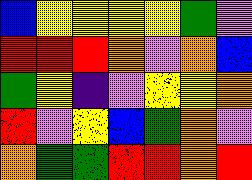[["blue", "yellow", "yellow", "yellow", "yellow", "green", "violet"], ["red", "red", "red", "orange", "violet", "orange", "blue"], ["green", "yellow", "indigo", "violet", "yellow", "yellow", "orange"], ["red", "violet", "yellow", "blue", "green", "orange", "violet"], ["orange", "green", "green", "red", "red", "orange", "red"]]